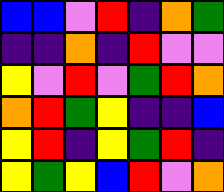[["blue", "blue", "violet", "red", "indigo", "orange", "green"], ["indigo", "indigo", "orange", "indigo", "red", "violet", "violet"], ["yellow", "violet", "red", "violet", "green", "red", "orange"], ["orange", "red", "green", "yellow", "indigo", "indigo", "blue"], ["yellow", "red", "indigo", "yellow", "green", "red", "indigo"], ["yellow", "green", "yellow", "blue", "red", "violet", "orange"]]